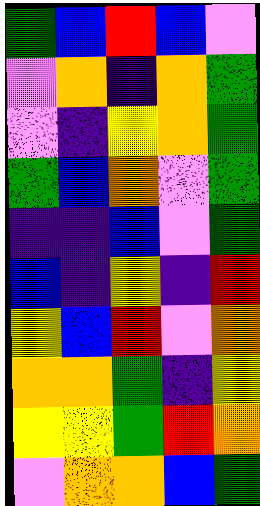[["green", "blue", "red", "blue", "violet"], ["violet", "orange", "indigo", "orange", "green"], ["violet", "indigo", "yellow", "orange", "green"], ["green", "blue", "orange", "violet", "green"], ["indigo", "indigo", "blue", "violet", "green"], ["blue", "indigo", "yellow", "indigo", "red"], ["yellow", "blue", "red", "violet", "orange"], ["orange", "orange", "green", "indigo", "yellow"], ["yellow", "yellow", "green", "red", "orange"], ["violet", "orange", "orange", "blue", "green"]]